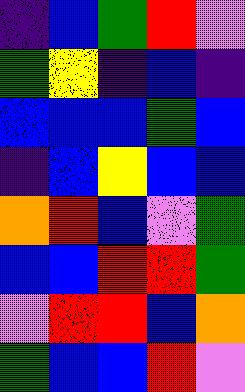[["indigo", "blue", "green", "red", "violet"], ["green", "yellow", "indigo", "blue", "indigo"], ["blue", "blue", "blue", "green", "blue"], ["indigo", "blue", "yellow", "blue", "blue"], ["orange", "red", "blue", "violet", "green"], ["blue", "blue", "red", "red", "green"], ["violet", "red", "red", "blue", "orange"], ["green", "blue", "blue", "red", "violet"]]